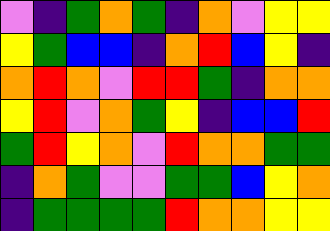[["violet", "indigo", "green", "orange", "green", "indigo", "orange", "violet", "yellow", "yellow"], ["yellow", "green", "blue", "blue", "indigo", "orange", "red", "blue", "yellow", "indigo"], ["orange", "red", "orange", "violet", "red", "red", "green", "indigo", "orange", "orange"], ["yellow", "red", "violet", "orange", "green", "yellow", "indigo", "blue", "blue", "red"], ["green", "red", "yellow", "orange", "violet", "red", "orange", "orange", "green", "green"], ["indigo", "orange", "green", "violet", "violet", "green", "green", "blue", "yellow", "orange"], ["indigo", "green", "green", "green", "green", "red", "orange", "orange", "yellow", "yellow"]]